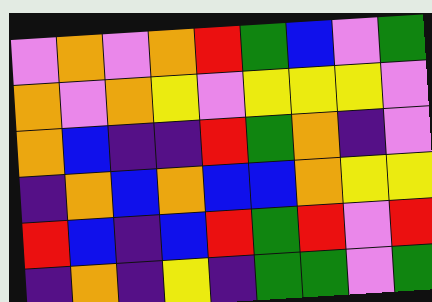[["violet", "orange", "violet", "orange", "red", "green", "blue", "violet", "green"], ["orange", "violet", "orange", "yellow", "violet", "yellow", "yellow", "yellow", "violet"], ["orange", "blue", "indigo", "indigo", "red", "green", "orange", "indigo", "violet"], ["indigo", "orange", "blue", "orange", "blue", "blue", "orange", "yellow", "yellow"], ["red", "blue", "indigo", "blue", "red", "green", "red", "violet", "red"], ["indigo", "orange", "indigo", "yellow", "indigo", "green", "green", "violet", "green"]]